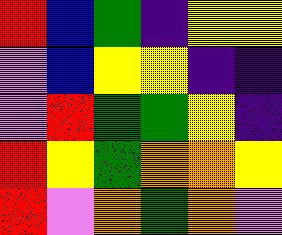[["red", "blue", "green", "indigo", "yellow", "yellow"], ["violet", "blue", "yellow", "yellow", "indigo", "indigo"], ["violet", "red", "green", "green", "yellow", "indigo"], ["red", "yellow", "green", "orange", "orange", "yellow"], ["red", "violet", "orange", "green", "orange", "violet"]]